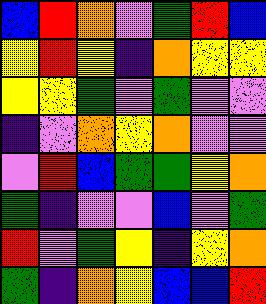[["blue", "red", "orange", "violet", "green", "red", "blue"], ["yellow", "red", "yellow", "indigo", "orange", "yellow", "yellow"], ["yellow", "yellow", "green", "violet", "green", "violet", "violet"], ["indigo", "violet", "orange", "yellow", "orange", "violet", "violet"], ["violet", "red", "blue", "green", "green", "yellow", "orange"], ["green", "indigo", "violet", "violet", "blue", "violet", "green"], ["red", "violet", "green", "yellow", "indigo", "yellow", "orange"], ["green", "indigo", "orange", "yellow", "blue", "blue", "red"]]